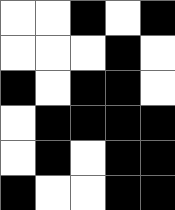[["white", "white", "black", "white", "black"], ["white", "white", "white", "black", "white"], ["black", "white", "black", "black", "white"], ["white", "black", "black", "black", "black"], ["white", "black", "white", "black", "black"], ["black", "white", "white", "black", "black"]]